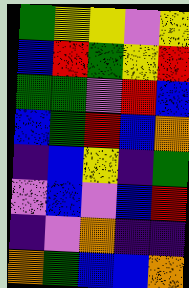[["green", "yellow", "yellow", "violet", "yellow"], ["blue", "red", "green", "yellow", "red"], ["green", "green", "violet", "red", "blue"], ["blue", "green", "red", "blue", "orange"], ["indigo", "blue", "yellow", "indigo", "green"], ["violet", "blue", "violet", "blue", "red"], ["indigo", "violet", "orange", "indigo", "indigo"], ["orange", "green", "blue", "blue", "orange"]]